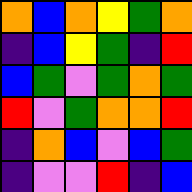[["orange", "blue", "orange", "yellow", "green", "orange"], ["indigo", "blue", "yellow", "green", "indigo", "red"], ["blue", "green", "violet", "green", "orange", "green"], ["red", "violet", "green", "orange", "orange", "red"], ["indigo", "orange", "blue", "violet", "blue", "green"], ["indigo", "violet", "violet", "red", "indigo", "blue"]]